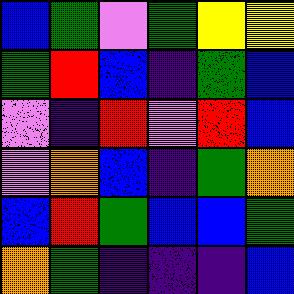[["blue", "green", "violet", "green", "yellow", "yellow"], ["green", "red", "blue", "indigo", "green", "blue"], ["violet", "indigo", "red", "violet", "red", "blue"], ["violet", "orange", "blue", "indigo", "green", "orange"], ["blue", "red", "green", "blue", "blue", "green"], ["orange", "green", "indigo", "indigo", "indigo", "blue"]]